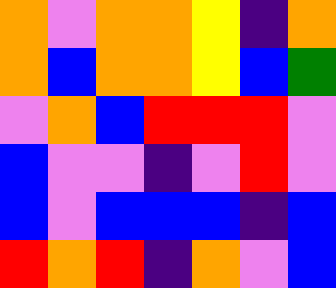[["orange", "violet", "orange", "orange", "yellow", "indigo", "orange"], ["orange", "blue", "orange", "orange", "yellow", "blue", "green"], ["violet", "orange", "blue", "red", "red", "red", "violet"], ["blue", "violet", "violet", "indigo", "violet", "red", "violet"], ["blue", "violet", "blue", "blue", "blue", "indigo", "blue"], ["red", "orange", "red", "indigo", "orange", "violet", "blue"]]